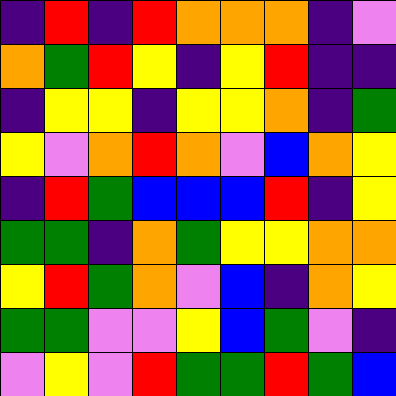[["indigo", "red", "indigo", "red", "orange", "orange", "orange", "indigo", "violet"], ["orange", "green", "red", "yellow", "indigo", "yellow", "red", "indigo", "indigo"], ["indigo", "yellow", "yellow", "indigo", "yellow", "yellow", "orange", "indigo", "green"], ["yellow", "violet", "orange", "red", "orange", "violet", "blue", "orange", "yellow"], ["indigo", "red", "green", "blue", "blue", "blue", "red", "indigo", "yellow"], ["green", "green", "indigo", "orange", "green", "yellow", "yellow", "orange", "orange"], ["yellow", "red", "green", "orange", "violet", "blue", "indigo", "orange", "yellow"], ["green", "green", "violet", "violet", "yellow", "blue", "green", "violet", "indigo"], ["violet", "yellow", "violet", "red", "green", "green", "red", "green", "blue"]]